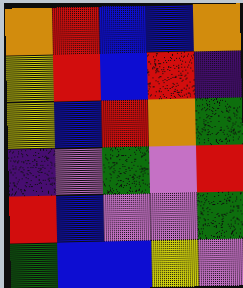[["orange", "red", "blue", "blue", "orange"], ["yellow", "red", "blue", "red", "indigo"], ["yellow", "blue", "red", "orange", "green"], ["indigo", "violet", "green", "violet", "red"], ["red", "blue", "violet", "violet", "green"], ["green", "blue", "blue", "yellow", "violet"]]